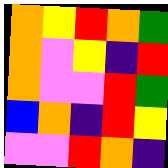[["orange", "yellow", "red", "orange", "green"], ["orange", "violet", "yellow", "indigo", "red"], ["orange", "violet", "violet", "red", "green"], ["blue", "orange", "indigo", "red", "yellow"], ["violet", "violet", "red", "orange", "indigo"]]